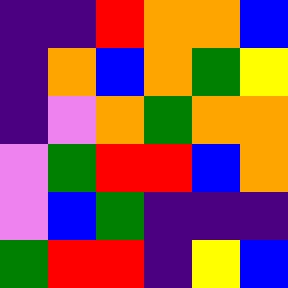[["indigo", "indigo", "red", "orange", "orange", "blue"], ["indigo", "orange", "blue", "orange", "green", "yellow"], ["indigo", "violet", "orange", "green", "orange", "orange"], ["violet", "green", "red", "red", "blue", "orange"], ["violet", "blue", "green", "indigo", "indigo", "indigo"], ["green", "red", "red", "indigo", "yellow", "blue"]]